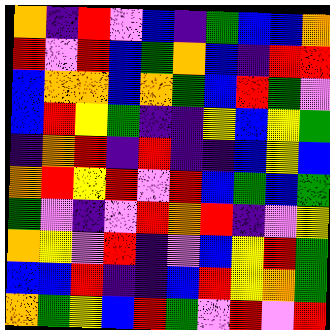[["orange", "indigo", "red", "violet", "blue", "indigo", "green", "blue", "blue", "orange"], ["red", "violet", "red", "blue", "green", "orange", "blue", "indigo", "red", "red"], ["blue", "orange", "orange", "blue", "orange", "green", "blue", "red", "green", "violet"], ["blue", "red", "yellow", "green", "indigo", "indigo", "yellow", "blue", "yellow", "green"], ["indigo", "orange", "red", "indigo", "red", "indigo", "indigo", "blue", "yellow", "blue"], ["orange", "red", "yellow", "red", "violet", "red", "blue", "green", "blue", "green"], ["green", "violet", "indigo", "violet", "red", "orange", "red", "indigo", "violet", "yellow"], ["orange", "yellow", "violet", "red", "indigo", "violet", "blue", "yellow", "red", "green"], ["blue", "blue", "red", "indigo", "indigo", "blue", "red", "yellow", "orange", "green"], ["orange", "green", "yellow", "blue", "red", "green", "violet", "red", "violet", "red"]]